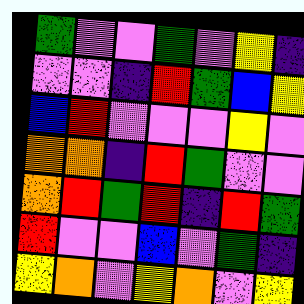[["green", "violet", "violet", "green", "violet", "yellow", "indigo"], ["violet", "violet", "indigo", "red", "green", "blue", "yellow"], ["blue", "red", "violet", "violet", "violet", "yellow", "violet"], ["orange", "orange", "indigo", "red", "green", "violet", "violet"], ["orange", "red", "green", "red", "indigo", "red", "green"], ["red", "violet", "violet", "blue", "violet", "green", "indigo"], ["yellow", "orange", "violet", "yellow", "orange", "violet", "yellow"]]